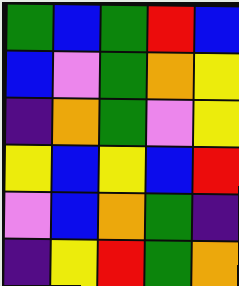[["green", "blue", "green", "red", "blue"], ["blue", "violet", "green", "orange", "yellow"], ["indigo", "orange", "green", "violet", "yellow"], ["yellow", "blue", "yellow", "blue", "red"], ["violet", "blue", "orange", "green", "indigo"], ["indigo", "yellow", "red", "green", "orange"]]